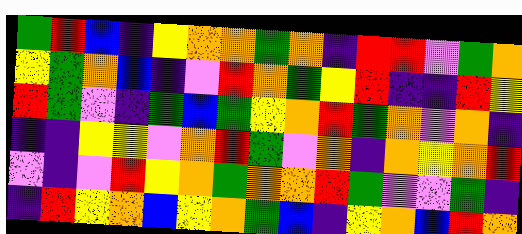[["green", "red", "blue", "indigo", "yellow", "orange", "orange", "green", "orange", "indigo", "red", "red", "violet", "green", "orange"], ["yellow", "green", "orange", "blue", "indigo", "violet", "red", "orange", "green", "yellow", "red", "indigo", "indigo", "red", "yellow"], ["red", "green", "violet", "indigo", "green", "blue", "green", "yellow", "orange", "red", "green", "orange", "violet", "orange", "indigo"], ["indigo", "indigo", "yellow", "yellow", "violet", "orange", "red", "green", "violet", "orange", "indigo", "orange", "yellow", "orange", "red"], ["violet", "indigo", "violet", "red", "yellow", "orange", "green", "orange", "orange", "red", "green", "violet", "violet", "green", "indigo"], ["indigo", "red", "yellow", "orange", "blue", "yellow", "orange", "green", "blue", "indigo", "yellow", "orange", "blue", "red", "orange"]]